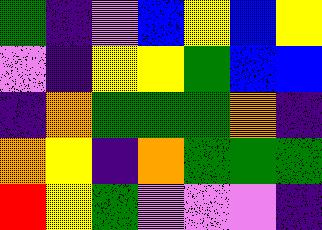[["green", "indigo", "violet", "blue", "yellow", "blue", "yellow"], ["violet", "indigo", "yellow", "yellow", "green", "blue", "blue"], ["indigo", "orange", "green", "green", "green", "orange", "indigo"], ["orange", "yellow", "indigo", "orange", "green", "green", "green"], ["red", "yellow", "green", "violet", "violet", "violet", "indigo"]]